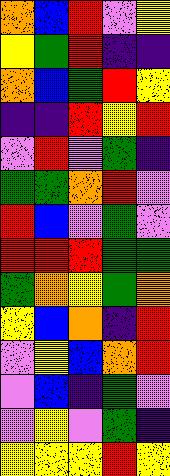[["orange", "blue", "red", "violet", "yellow"], ["yellow", "green", "red", "indigo", "indigo"], ["orange", "blue", "green", "red", "yellow"], ["indigo", "indigo", "red", "yellow", "red"], ["violet", "red", "violet", "green", "indigo"], ["green", "green", "orange", "red", "violet"], ["red", "blue", "violet", "green", "violet"], ["red", "red", "red", "green", "green"], ["green", "orange", "yellow", "green", "orange"], ["yellow", "blue", "orange", "indigo", "red"], ["violet", "yellow", "blue", "orange", "red"], ["violet", "blue", "indigo", "green", "violet"], ["violet", "yellow", "violet", "green", "indigo"], ["yellow", "yellow", "yellow", "red", "yellow"]]